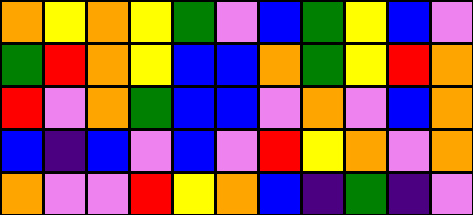[["orange", "yellow", "orange", "yellow", "green", "violet", "blue", "green", "yellow", "blue", "violet"], ["green", "red", "orange", "yellow", "blue", "blue", "orange", "green", "yellow", "red", "orange"], ["red", "violet", "orange", "green", "blue", "blue", "violet", "orange", "violet", "blue", "orange"], ["blue", "indigo", "blue", "violet", "blue", "violet", "red", "yellow", "orange", "violet", "orange"], ["orange", "violet", "violet", "red", "yellow", "orange", "blue", "indigo", "green", "indigo", "violet"]]